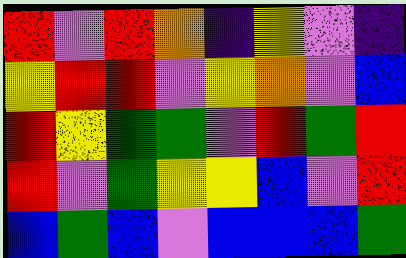[["red", "violet", "red", "orange", "indigo", "yellow", "violet", "indigo"], ["yellow", "red", "red", "violet", "yellow", "orange", "violet", "blue"], ["red", "yellow", "green", "green", "violet", "red", "green", "red"], ["red", "violet", "green", "yellow", "yellow", "blue", "violet", "red"], ["blue", "green", "blue", "violet", "blue", "blue", "blue", "green"]]